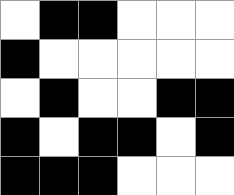[["white", "black", "black", "white", "white", "white"], ["black", "white", "white", "white", "white", "white"], ["white", "black", "white", "white", "black", "black"], ["black", "white", "black", "black", "white", "black"], ["black", "black", "black", "white", "white", "white"]]